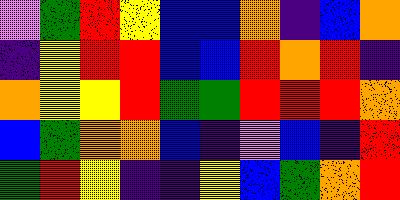[["violet", "green", "red", "yellow", "blue", "blue", "orange", "indigo", "blue", "orange"], ["indigo", "yellow", "red", "red", "blue", "blue", "red", "orange", "red", "indigo"], ["orange", "yellow", "yellow", "red", "green", "green", "red", "red", "red", "orange"], ["blue", "green", "orange", "orange", "blue", "indigo", "violet", "blue", "indigo", "red"], ["green", "red", "yellow", "indigo", "indigo", "yellow", "blue", "green", "orange", "red"]]